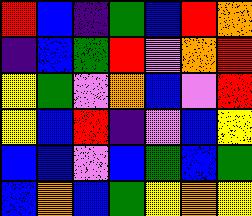[["red", "blue", "indigo", "green", "blue", "red", "orange"], ["indigo", "blue", "green", "red", "violet", "orange", "red"], ["yellow", "green", "violet", "orange", "blue", "violet", "red"], ["yellow", "blue", "red", "indigo", "violet", "blue", "yellow"], ["blue", "blue", "violet", "blue", "green", "blue", "green"], ["blue", "orange", "blue", "green", "yellow", "orange", "yellow"]]